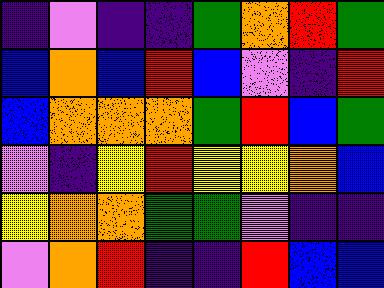[["indigo", "violet", "indigo", "indigo", "green", "orange", "red", "green"], ["blue", "orange", "blue", "red", "blue", "violet", "indigo", "red"], ["blue", "orange", "orange", "orange", "green", "red", "blue", "green"], ["violet", "indigo", "yellow", "red", "yellow", "yellow", "orange", "blue"], ["yellow", "orange", "orange", "green", "green", "violet", "indigo", "indigo"], ["violet", "orange", "red", "indigo", "indigo", "red", "blue", "blue"]]